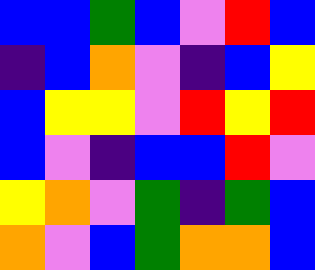[["blue", "blue", "green", "blue", "violet", "red", "blue"], ["indigo", "blue", "orange", "violet", "indigo", "blue", "yellow"], ["blue", "yellow", "yellow", "violet", "red", "yellow", "red"], ["blue", "violet", "indigo", "blue", "blue", "red", "violet"], ["yellow", "orange", "violet", "green", "indigo", "green", "blue"], ["orange", "violet", "blue", "green", "orange", "orange", "blue"]]